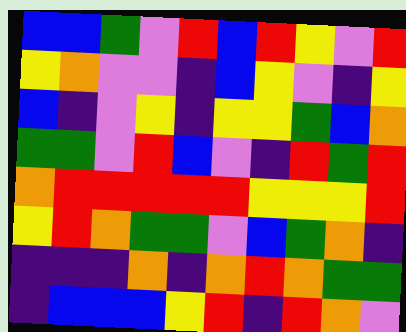[["blue", "blue", "green", "violet", "red", "blue", "red", "yellow", "violet", "red"], ["yellow", "orange", "violet", "violet", "indigo", "blue", "yellow", "violet", "indigo", "yellow"], ["blue", "indigo", "violet", "yellow", "indigo", "yellow", "yellow", "green", "blue", "orange"], ["green", "green", "violet", "red", "blue", "violet", "indigo", "red", "green", "red"], ["orange", "red", "red", "red", "red", "red", "yellow", "yellow", "yellow", "red"], ["yellow", "red", "orange", "green", "green", "violet", "blue", "green", "orange", "indigo"], ["indigo", "indigo", "indigo", "orange", "indigo", "orange", "red", "orange", "green", "green"], ["indigo", "blue", "blue", "blue", "yellow", "red", "indigo", "red", "orange", "violet"]]